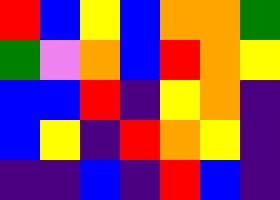[["red", "blue", "yellow", "blue", "orange", "orange", "green"], ["green", "violet", "orange", "blue", "red", "orange", "yellow"], ["blue", "blue", "red", "indigo", "yellow", "orange", "indigo"], ["blue", "yellow", "indigo", "red", "orange", "yellow", "indigo"], ["indigo", "indigo", "blue", "indigo", "red", "blue", "indigo"]]